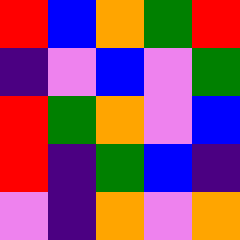[["red", "blue", "orange", "green", "red"], ["indigo", "violet", "blue", "violet", "green"], ["red", "green", "orange", "violet", "blue"], ["red", "indigo", "green", "blue", "indigo"], ["violet", "indigo", "orange", "violet", "orange"]]